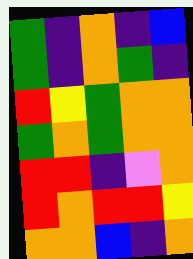[["green", "indigo", "orange", "indigo", "blue"], ["green", "indigo", "orange", "green", "indigo"], ["red", "yellow", "green", "orange", "orange"], ["green", "orange", "green", "orange", "orange"], ["red", "red", "indigo", "violet", "orange"], ["red", "orange", "red", "red", "yellow"], ["orange", "orange", "blue", "indigo", "orange"]]